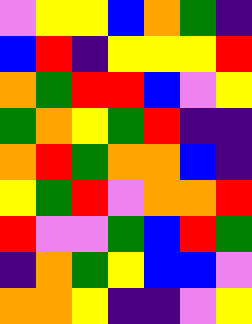[["violet", "yellow", "yellow", "blue", "orange", "green", "indigo"], ["blue", "red", "indigo", "yellow", "yellow", "yellow", "red"], ["orange", "green", "red", "red", "blue", "violet", "yellow"], ["green", "orange", "yellow", "green", "red", "indigo", "indigo"], ["orange", "red", "green", "orange", "orange", "blue", "indigo"], ["yellow", "green", "red", "violet", "orange", "orange", "red"], ["red", "violet", "violet", "green", "blue", "red", "green"], ["indigo", "orange", "green", "yellow", "blue", "blue", "violet"], ["orange", "orange", "yellow", "indigo", "indigo", "violet", "yellow"]]